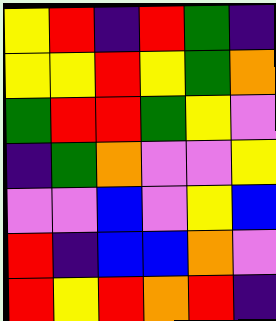[["yellow", "red", "indigo", "red", "green", "indigo"], ["yellow", "yellow", "red", "yellow", "green", "orange"], ["green", "red", "red", "green", "yellow", "violet"], ["indigo", "green", "orange", "violet", "violet", "yellow"], ["violet", "violet", "blue", "violet", "yellow", "blue"], ["red", "indigo", "blue", "blue", "orange", "violet"], ["red", "yellow", "red", "orange", "red", "indigo"]]